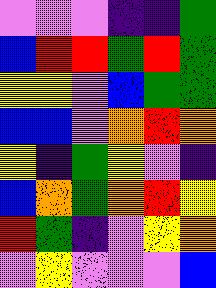[["violet", "violet", "violet", "indigo", "indigo", "green"], ["blue", "red", "red", "green", "red", "green"], ["yellow", "yellow", "violet", "blue", "green", "green"], ["blue", "blue", "violet", "orange", "red", "orange"], ["yellow", "indigo", "green", "yellow", "violet", "indigo"], ["blue", "orange", "green", "orange", "red", "yellow"], ["red", "green", "indigo", "violet", "yellow", "orange"], ["violet", "yellow", "violet", "violet", "violet", "blue"]]